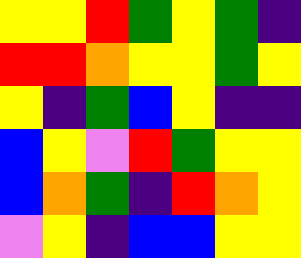[["yellow", "yellow", "red", "green", "yellow", "green", "indigo"], ["red", "red", "orange", "yellow", "yellow", "green", "yellow"], ["yellow", "indigo", "green", "blue", "yellow", "indigo", "indigo"], ["blue", "yellow", "violet", "red", "green", "yellow", "yellow"], ["blue", "orange", "green", "indigo", "red", "orange", "yellow"], ["violet", "yellow", "indigo", "blue", "blue", "yellow", "yellow"]]